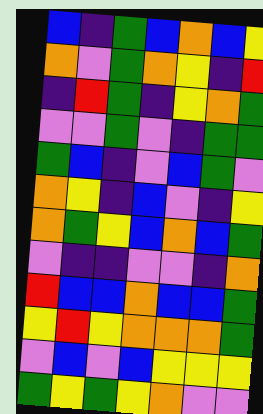[["blue", "indigo", "green", "blue", "orange", "blue", "yellow"], ["orange", "violet", "green", "orange", "yellow", "indigo", "red"], ["indigo", "red", "green", "indigo", "yellow", "orange", "green"], ["violet", "violet", "green", "violet", "indigo", "green", "green"], ["green", "blue", "indigo", "violet", "blue", "green", "violet"], ["orange", "yellow", "indigo", "blue", "violet", "indigo", "yellow"], ["orange", "green", "yellow", "blue", "orange", "blue", "green"], ["violet", "indigo", "indigo", "violet", "violet", "indigo", "orange"], ["red", "blue", "blue", "orange", "blue", "blue", "green"], ["yellow", "red", "yellow", "orange", "orange", "orange", "green"], ["violet", "blue", "violet", "blue", "yellow", "yellow", "yellow"], ["green", "yellow", "green", "yellow", "orange", "violet", "violet"]]